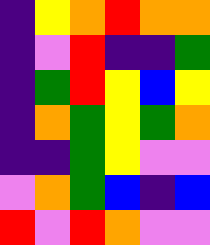[["indigo", "yellow", "orange", "red", "orange", "orange"], ["indigo", "violet", "red", "indigo", "indigo", "green"], ["indigo", "green", "red", "yellow", "blue", "yellow"], ["indigo", "orange", "green", "yellow", "green", "orange"], ["indigo", "indigo", "green", "yellow", "violet", "violet"], ["violet", "orange", "green", "blue", "indigo", "blue"], ["red", "violet", "red", "orange", "violet", "violet"]]